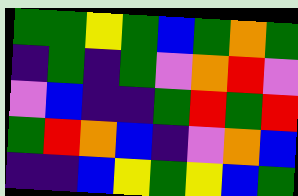[["green", "green", "yellow", "green", "blue", "green", "orange", "green"], ["indigo", "green", "indigo", "green", "violet", "orange", "red", "violet"], ["violet", "blue", "indigo", "indigo", "green", "red", "green", "red"], ["green", "red", "orange", "blue", "indigo", "violet", "orange", "blue"], ["indigo", "indigo", "blue", "yellow", "green", "yellow", "blue", "green"]]